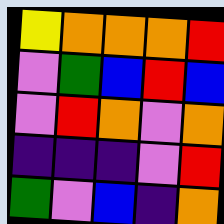[["yellow", "orange", "orange", "orange", "red"], ["violet", "green", "blue", "red", "blue"], ["violet", "red", "orange", "violet", "orange"], ["indigo", "indigo", "indigo", "violet", "red"], ["green", "violet", "blue", "indigo", "orange"]]